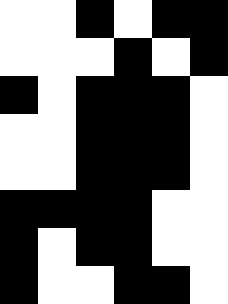[["white", "white", "black", "white", "black", "black"], ["white", "white", "white", "black", "white", "black"], ["black", "white", "black", "black", "black", "white"], ["white", "white", "black", "black", "black", "white"], ["white", "white", "black", "black", "black", "white"], ["black", "black", "black", "black", "white", "white"], ["black", "white", "black", "black", "white", "white"], ["black", "white", "white", "black", "black", "white"]]